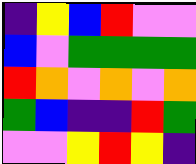[["indigo", "yellow", "blue", "red", "violet", "violet"], ["blue", "violet", "green", "green", "green", "green"], ["red", "orange", "violet", "orange", "violet", "orange"], ["green", "blue", "indigo", "indigo", "red", "green"], ["violet", "violet", "yellow", "red", "yellow", "indigo"]]